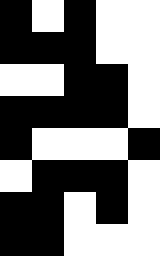[["black", "white", "black", "white", "white"], ["black", "black", "black", "white", "white"], ["white", "white", "black", "black", "white"], ["black", "black", "black", "black", "white"], ["black", "white", "white", "white", "black"], ["white", "black", "black", "black", "white"], ["black", "black", "white", "black", "white"], ["black", "black", "white", "white", "white"]]